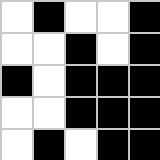[["white", "black", "white", "white", "black"], ["white", "white", "black", "white", "black"], ["black", "white", "black", "black", "black"], ["white", "white", "black", "black", "black"], ["white", "black", "white", "black", "black"]]